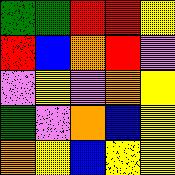[["green", "green", "red", "red", "yellow"], ["red", "blue", "orange", "red", "violet"], ["violet", "yellow", "violet", "orange", "yellow"], ["green", "violet", "orange", "blue", "yellow"], ["orange", "yellow", "blue", "yellow", "yellow"]]